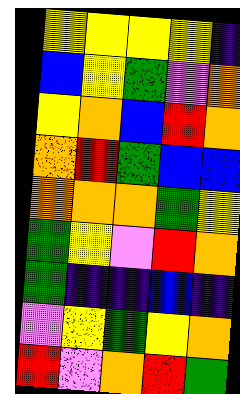[["yellow", "yellow", "yellow", "yellow", "indigo"], ["blue", "yellow", "green", "violet", "orange"], ["yellow", "orange", "blue", "red", "orange"], ["orange", "red", "green", "blue", "blue"], ["orange", "orange", "orange", "green", "yellow"], ["green", "yellow", "violet", "red", "orange"], ["green", "indigo", "indigo", "blue", "indigo"], ["violet", "yellow", "green", "yellow", "orange"], ["red", "violet", "orange", "red", "green"]]